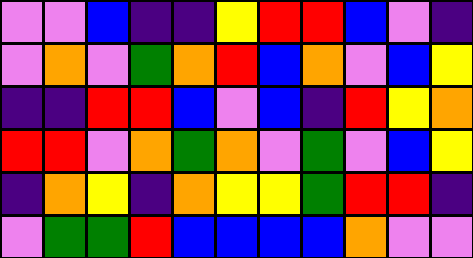[["violet", "violet", "blue", "indigo", "indigo", "yellow", "red", "red", "blue", "violet", "indigo"], ["violet", "orange", "violet", "green", "orange", "red", "blue", "orange", "violet", "blue", "yellow"], ["indigo", "indigo", "red", "red", "blue", "violet", "blue", "indigo", "red", "yellow", "orange"], ["red", "red", "violet", "orange", "green", "orange", "violet", "green", "violet", "blue", "yellow"], ["indigo", "orange", "yellow", "indigo", "orange", "yellow", "yellow", "green", "red", "red", "indigo"], ["violet", "green", "green", "red", "blue", "blue", "blue", "blue", "orange", "violet", "violet"]]